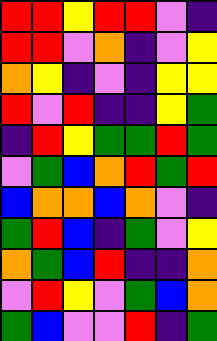[["red", "red", "yellow", "red", "red", "violet", "indigo"], ["red", "red", "violet", "orange", "indigo", "violet", "yellow"], ["orange", "yellow", "indigo", "violet", "indigo", "yellow", "yellow"], ["red", "violet", "red", "indigo", "indigo", "yellow", "green"], ["indigo", "red", "yellow", "green", "green", "red", "green"], ["violet", "green", "blue", "orange", "red", "green", "red"], ["blue", "orange", "orange", "blue", "orange", "violet", "indigo"], ["green", "red", "blue", "indigo", "green", "violet", "yellow"], ["orange", "green", "blue", "red", "indigo", "indigo", "orange"], ["violet", "red", "yellow", "violet", "green", "blue", "orange"], ["green", "blue", "violet", "violet", "red", "indigo", "green"]]